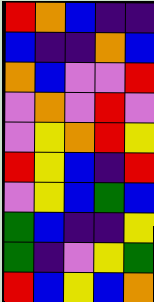[["red", "orange", "blue", "indigo", "indigo"], ["blue", "indigo", "indigo", "orange", "blue"], ["orange", "blue", "violet", "violet", "red"], ["violet", "orange", "violet", "red", "violet"], ["violet", "yellow", "orange", "red", "yellow"], ["red", "yellow", "blue", "indigo", "red"], ["violet", "yellow", "blue", "green", "blue"], ["green", "blue", "indigo", "indigo", "yellow"], ["green", "indigo", "violet", "yellow", "green"], ["red", "blue", "yellow", "blue", "orange"]]